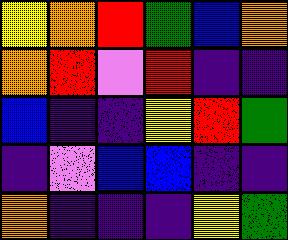[["yellow", "orange", "red", "green", "blue", "orange"], ["orange", "red", "violet", "red", "indigo", "indigo"], ["blue", "indigo", "indigo", "yellow", "red", "green"], ["indigo", "violet", "blue", "blue", "indigo", "indigo"], ["orange", "indigo", "indigo", "indigo", "yellow", "green"]]